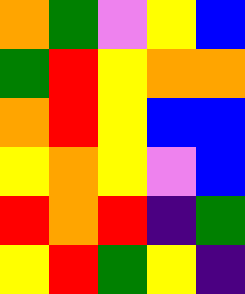[["orange", "green", "violet", "yellow", "blue"], ["green", "red", "yellow", "orange", "orange"], ["orange", "red", "yellow", "blue", "blue"], ["yellow", "orange", "yellow", "violet", "blue"], ["red", "orange", "red", "indigo", "green"], ["yellow", "red", "green", "yellow", "indigo"]]